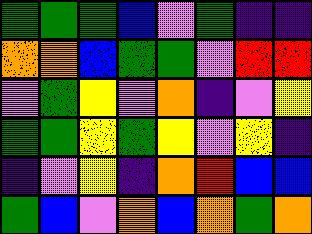[["green", "green", "green", "blue", "violet", "green", "indigo", "indigo"], ["orange", "orange", "blue", "green", "green", "violet", "red", "red"], ["violet", "green", "yellow", "violet", "orange", "indigo", "violet", "yellow"], ["green", "green", "yellow", "green", "yellow", "violet", "yellow", "indigo"], ["indigo", "violet", "yellow", "indigo", "orange", "red", "blue", "blue"], ["green", "blue", "violet", "orange", "blue", "orange", "green", "orange"]]